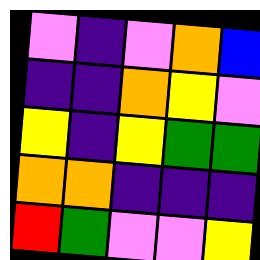[["violet", "indigo", "violet", "orange", "blue"], ["indigo", "indigo", "orange", "yellow", "violet"], ["yellow", "indigo", "yellow", "green", "green"], ["orange", "orange", "indigo", "indigo", "indigo"], ["red", "green", "violet", "violet", "yellow"]]